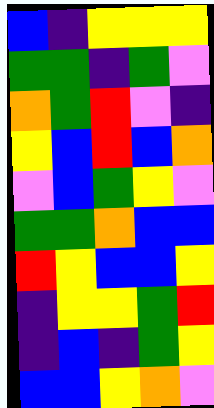[["blue", "indigo", "yellow", "yellow", "yellow"], ["green", "green", "indigo", "green", "violet"], ["orange", "green", "red", "violet", "indigo"], ["yellow", "blue", "red", "blue", "orange"], ["violet", "blue", "green", "yellow", "violet"], ["green", "green", "orange", "blue", "blue"], ["red", "yellow", "blue", "blue", "yellow"], ["indigo", "yellow", "yellow", "green", "red"], ["indigo", "blue", "indigo", "green", "yellow"], ["blue", "blue", "yellow", "orange", "violet"]]